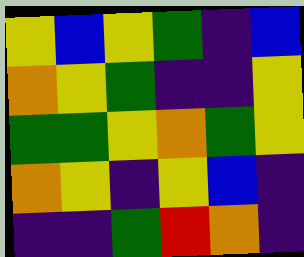[["yellow", "blue", "yellow", "green", "indigo", "blue"], ["orange", "yellow", "green", "indigo", "indigo", "yellow"], ["green", "green", "yellow", "orange", "green", "yellow"], ["orange", "yellow", "indigo", "yellow", "blue", "indigo"], ["indigo", "indigo", "green", "red", "orange", "indigo"]]